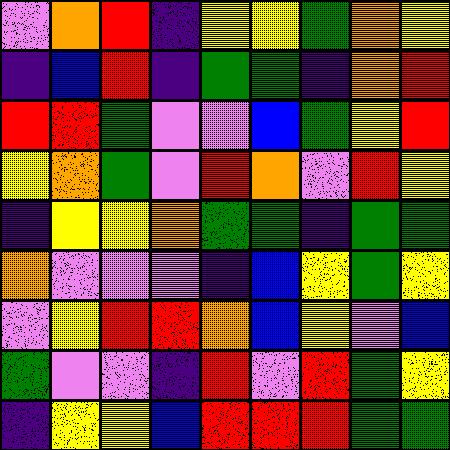[["violet", "orange", "red", "indigo", "yellow", "yellow", "green", "orange", "yellow"], ["indigo", "blue", "red", "indigo", "green", "green", "indigo", "orange", "red"], ["red", "red", "green", "violet", "violet", "blue", "green", "yellow", "red"], ["yellow", "orange", "green", "violet", "red", "orange", "violet", "red", "yellow"], ["indigo", "yellow", "yellow", "orange", "green", "green", "indigo", "green", "green"], ["orange", "violet", "violet", "violet", "indigo", "blue", "yellow", "green", "yellow"], ["violet", "yellow", "red", "red", "orange", "blue", "yellow", "violet", "blue"], ["green", "violet", "violet", "indigo", "red", "violet", "red", "green", "yellow"], ["indigo", "yellow", "yellow", "blue", "red", "red", "red", "green", "green"]]